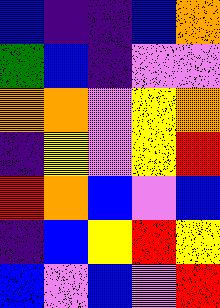[["blue", "indigo", "indigo", "blue", "orange"], ["green", "blue", "indigo", "violet", "violet"], ["orange", "orange", "violet", "yellow", "orange"], ["indigo", "yellow", "violet", "yellow", "red"], ["red", "orange", "blue", "violet", "blue"], ["indigo", "blue", "yellow", "red", "yellow"], ["blue", "violet", "blue", "violet", "red"]]